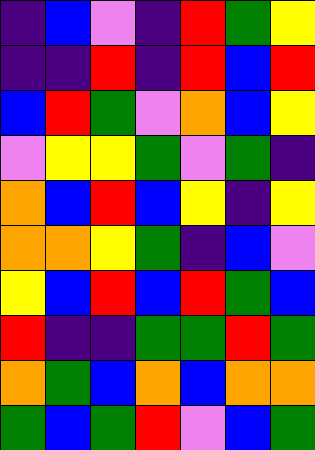[["indigo", "blue", "violet", "indigo", "red", "green", "yellow"], ["indigo", "indigo", "red", "indigo", "red", "blue", "red"], ["blue", "red", "green", "violet", "orange", "blue", "yellow"], ["violet", "yellow", "yellow", "green", "violet", "green", "indigo"], ["orange", "blue", "red", "blue", "yellow", "indigo", "yellow"], ["orange", "orange", "yellow", "green", "indigo", "blue", "violet"], ["yellow", "blue", "red", "blue", "red", "green", "blue"], ["red", "indigo", "indigo", "green", "green", "red", "green"], ["orange", "green", "blue", "orange", "blue", "orange", "orange"], ["green", "blue", "green", "red", "violet", "blue", "green"]]